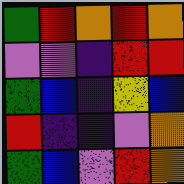[["green", "red", "orange", "red", "orange"], ["violet", "violet", "indigo", "red", "red"], ["green", "blue", "indigo", "yellow", "blue"], ["red", "indigo", "indigo", "violet", "orange"], ["green", "blue", "violet", "red", "orange"]]